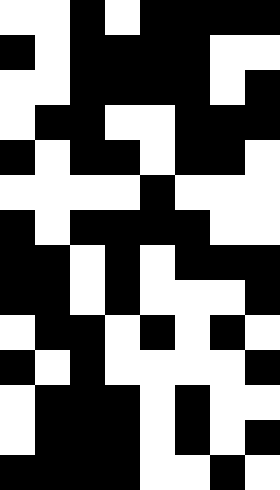[["white", "white", "black", "white", "black", "black", "black", "black"], ["black", "white", "black", "black", "black", "black", "white", "white"], ["white", "white", "black", "black", "black", "black", "white", "black"], ["white", "black", "black", "white", "white", "black", "black", "black"], ["black", "white", "black", "black", "white", "black", "black", "white"], ["white", "white", "white", "white", "black", "white", "white", "white"], ["black", "white", "black", "black", "black", "black", "white", "white"], ["black", "black", "white", "black", "white", "black", "black", "black"], ["black", "black", "white", "black", "white", "white", "white", "black"], ["white", "black", "black", "white", "black", "white", "black", "white"], ["black", "white", "black", "white", "white", "white", "white", "black"], ["white", "black", "black", "black", "white", "black", "white", "white"], ["white", "black", "black", "black", "white", "black", "white", "black"], ["black", "black", "black", "black", "white", "white", "black", "white"]]